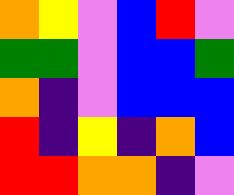[["orange", "yellow", "violet", "blue", "red", "violet"], ["green", "green", "violet", "blue", "blue", "green"], ["orange", "indigo", "violet", "blue", "blue", "blue"], ["red", "indigo", "yellow", "indigo", "orange", "blue"], ["red", "red", "orange", "orange", "indigo", "violet"]]